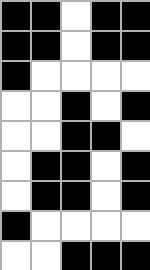[["black", "black", "white", "black", "black"], ["black", "black", "white", "black", "black"], ["black", "white", "white", "white", "white"], ["white", "white", "black", "white", "black"], ["white", "white", "black", "black", "white"], ["white", "black", "black", "white", "black"], ["white", "black", "black", "white", "black"], ["black", "white", "white", "white", "white"], ["white", "white", "black", "black", "black"]]